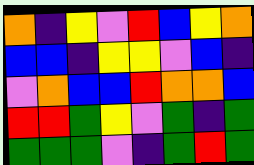[["orange", "indigo", "yellow", "violet", "red", "blue", "yellow", "orange"], ["blue", "blue", "indigo", "yellow", "yellow", "violet", "blue", "indigo"], ["violet", "orange", "blue", "blue", "red", "orange", "orange", "blue"], ["red", "red", "green", "yellow", "violet", "green", "indigo", "green"], ["green", "green", "green", "violet", "indigo", "green", "red", "green"]]